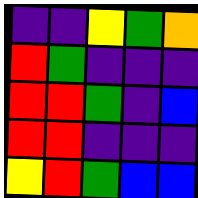[["indigo", "indigo", "yellow", "green", "orange"], ["red", "green", "indigo", "indigo", "indigo"], ["red", "red", "green", "indigo", "blue"], ["red", "red", "indigo", "indigo", "indigo"], ["yellow", "red", "green", "blue", "blue"]]